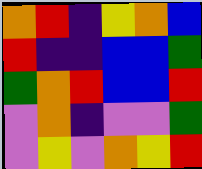[["orange", "red", "indigo", "yellow", "orange", "blue"], ["red", "indigo", "indigo", "blue", "blue", "green"], ["green", "orange", "red", "blue", "blue", "red"], ["violet", "orange", "indigo", "violet", "violet", "green"], ["violet", "yellow", "violet", "orange", "yellow", "red"]]